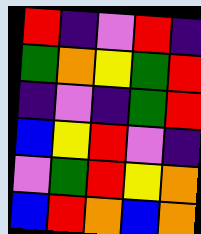[["red", "indigo", "violet", "red", "indigo"], ["green", "orange", "yellow", "green", "red"], ["indigo", "violet", "indigo", "green", "red"], ["blue", "yellow", "red", "violet", "indigo"], ["violet", "green", "red", "yellow", "orange"], ["blue", "red", "orange", "blue", "orange"]]